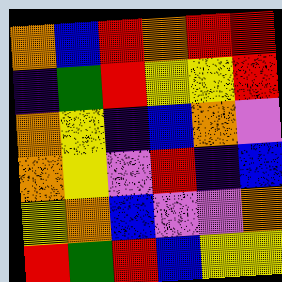[["orange", "blue", "red", "orange", "red", "red"], ["indigo", "green", "red", "yellow", "yellow", "red"], ["orange", "yellow", "indigo", "blue", "orange", "violet"], ["orange", "yellow", "violet", "red", "indigo", "blue"], ["yellow", "orange", "blue", "violet", "violet", "orange"], ["red", "green", "red", "blue", "yellow", "yellow"]]